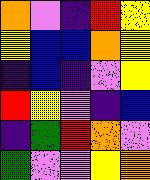[["orange", "violet", "indigo", "red", "yellow"], ["yellow", "blue", "blue", "orange", "yellow"], ["indigo", "blue", "indigo", "violet", "yellow"], ["red", "yellow", "violet", "indigo", "blue"], ["indigo", "green", "red", "orange", "violet"], ["green", "violet", "violet", "yellow", "orange"]]